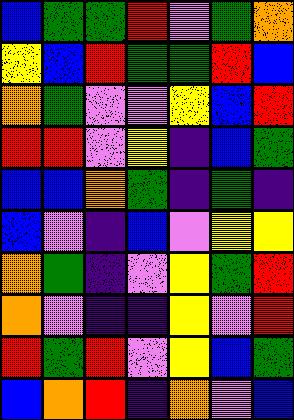[["blue", "green", "green", "red", "violet", "green", "orange"], ["yellow", "blue", "red", "green", "green", "red", "blue"], ["orange", "green", "violet", "violet", "yellow", "blue", "red"], ["red", "red", "violet", "yellow", "indigo", "blue", "green"], ["blue", "blue", "orange", "green", "indigo", "green", "indigo"], ["blue", "violet", "indigo", "blue", "violet", "yellow", "yellow"], ["orange", "green", "indigo", "violet", "yellow", "green", "red"], ["orange", "violet", "indigo", "indigo", "yellow", "violet", "red"], ["red", "green", "red", "violet", "yellow", "blue", "green"], ["blue", "orange", "red", "indigo", "orange", "violet", "blue"]]